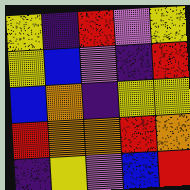[["yellow", "indigo", "red", "violet", "yellow"], ["yellow", "blue", "violet", "indigo", "red"], ["blue", "orange", "indigo", "yellow", "yellow"], ["red", "orange", "orange", "red", "orange"], ["indigo", "yellow", "violet", "blue", "red"]]